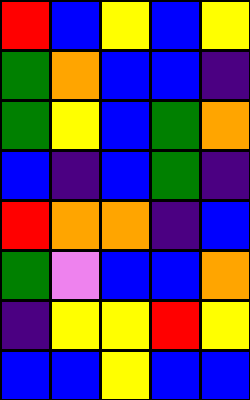[["red", "blue", "yellow", "blue", "yellow"], ["green", "orange", "blue", "blue", "indigo"], ["green", "yellow", "blue", "green", "orange"], ["blue", "indigo", "blue", "green", "indigo"], ["red", "orange", "orange", "indigo", "blue"], ["green", "violet", "blue", "blue", "orange"], ["indigo", "yellow", "yellow", "red", "yellow"], ["blue", "blue", "yellow", "blue", "blue"]]